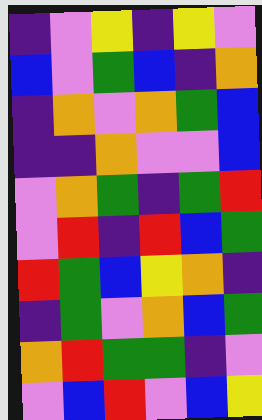[["indigo", "violet", "yellow", "indigo", "yellow", "violet"], ["blue", "violet", "green", "blue", "indigo", "orange"], ["indigo", "orange", "violet", "orange", "green", "blue"], ["indigo", "indigo", "orange", "violet", "violet", "blue"], ["violet", "orange", "green", "indigo", "green", "red"], ["violet", "red", "indigo", "red", "blue", "green"], ["red", "green", "blue", "yellow", "orange", "indigo"], ["indigo", "green", "violet", "orange", "blue", "green"], ["orange", "red", "green", "green", "indigo", "violet"], ["violet", "blue", "red", "violet", "blue", "yellow"]]